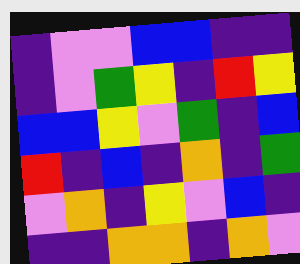[["indigo", "violet", "violet", "blue", "blue", "indigo", "indigo"], ["indigo", "violet", "green", "yellow", "indigo", "red", "yellow"], ["blue", "blue", "yellow", "violet", "green", "indigo", "blue"], ["red", "indigo", "blue", "indigo", "orange", "indigo", "green"], ["violet", "orange", "indigo", "yellow", "violet", "blue", "indigo"], ["indigo", "indigo", "orange", "orange", "indigo", "orange", "violet"]]